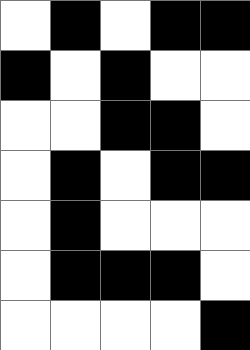[["white", "black", "white", "black", "black"], ["black", "white", "black", "white", "white"], ["white", "white", "black", "black", "white"], ["white", "black", "white", "black", "black"], ["white", "black", "white", "white", "white"], ["white", "black", "black", "black", "white"], ["white", "white", "white", "white", "black"]]